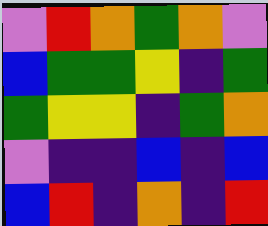[["violet", "red", "orange", "green", "orange", "violet"], ["blue", "green", "green", "yellow", "indigo", "green"], ["green", "yellow", "yellow", "indigo", "green", "orange"], ["violet", "indigo", "indigo", "blue", "indigo", "blue"], ["blue", "red", "indigo", "orange", "indigo", "red"]]